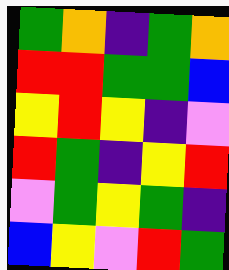[["green", "orange", "indigo", "green", "orange"], ["red", "red", "green", "green", "blue"], ["yellow", "red", "yellow", "indigo", "violet"], ["red", "green", "indigo", "yellow", "red"], ["violet", "green", "yellow", "green", "indigo"], ["blue", "yellow", "violet", "red", "green"]]